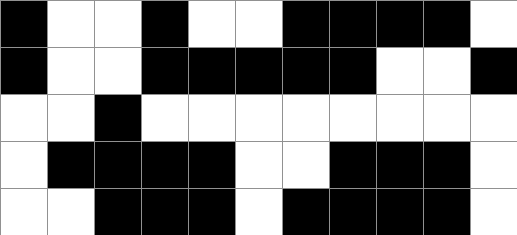[["black", "white", "white", "black", "white", "white", "black", "black", "black", "black", "white"], ["black", "white", "white", "black", "black", "black", "black", "black", "white", "white", "black"], ["white", "white", "black", "white", "white", "white", "white", "white", "white", "white", "white"], ["white", "black", "black", "black", "black", "white", "white", "black", "black", "black", "white"], ["white", "white", "black", "black", "black", "white", "black", "black", "black", "black", "white"]]